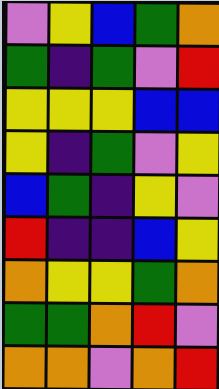[["violet", "yellow", "blue", "green", "orange"], ["green", "indigo", "green", "violet", "red"], ["yellow", "yellow", "yellow", "blue", "blue"], ["yellow", "indigo", "green", "violet", "yellow"], ["blue", "green", "indigo", "yellow", "violet"], ["red", "indigo", "indigo", "blue", "yellow"], ["orange", "yellow", "yellow", "green", "orange"], ["green", "green", "orange", "red", "violet"], ["orange", "orange", "violet", "orange", "red"]]